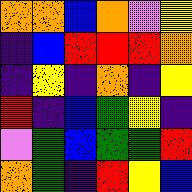[["orange", "orange", "blue", "orange", "violet", "yellow"], ["indigo", "blue", "red", "red", "red", "orange"], ["indigo", "yellow", "indigo", "orange", "indigo", "yellow"], ["red", "indigo", "blue", "green", "yellow", "indigo"], ["violet", "green", "blue", "green", "green", "red"], ["orange", "green", "indigo", "red", "yellow", "blue"]]